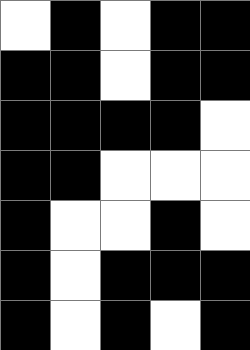[["white", "black", "white", "black", "black"], ["black", "black", "white", "black", "black"], ["black", "black", "black", "black", "white"], ["black", "black", "white", "white", "white"], ["black", "white", "white", "black", "white"], ["black", "white", "black", "black", "black"], ["black", "white", "black", "white", "black"]]